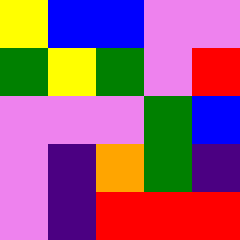[["yellow", "blue", "blue", "violet", "violet"], ["green", "yellow", "green", "violet", "red"], ["violet", "violet", "violet", "green", "blue"], ["violet", "indigo", "orange", "green", "indigo"], ["violet", "indigo", "red", "red", "red"]]